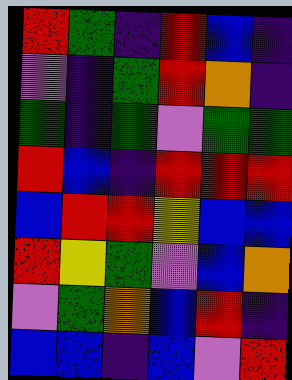[["red", "green", "indigo", "red", "blue", "indigo"], ["violet", "indigo", "green", "red", "orange", "indigo"], ["green", "indigo", "green", "violet", "green", "green"], ["red", "blue", "indigo", "red", "red", "red"], ["blue", "red", "red", "yellow", "blue", "blue"], ["red", "yellow", "green", "violet", "blue", "orange"], ["violet", "green", "orange", "blue", "red", "indigo"], ["blue", "blue", "indigo", "blue", "violet", "red"]]